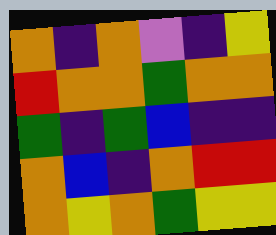[["orange", "indigo", "orange", "violet", "indigo", "yellow"], ["red", "orange", "orange", "green", "orange", "orange"], ["green", "indigo", "green", "blue", "indigo", "indigo"], ["orange", "blue", "indigo", "orange", "red", "red"], ["orange", "yellow", "orange", "green", "yellow", "yellow"]]